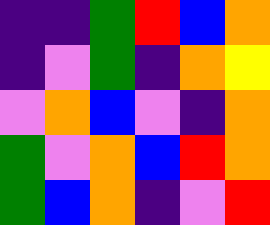[["indigo", "indigo", "green", "red", "blue", "orange"], ["indigo", "violet", "green", "indigo", "orange", "yellow"], ["violet", "orange", "blue", "violet", "indigo", "orange"], ["green", "violet", "orange", "blue", "red", "orange"], ["green", "blue", "orange", "indigo", "violet", "red"]]